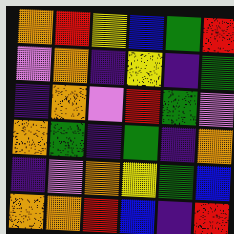[["orange", "red", "yellow", "blue", "green", "red"], ["violet", "orange", "indigo", "yellow", "indigo", "green"], ["indigo", "orange", "violet", "red", "green", "violet"], ["orange", "green", "indigo", "green", "indigo", "orange"], ["indigo", "violet", "orange", "yellow", "green", "blue"], ["orange", "orange", "red", "blue", "indigo", "red"]]